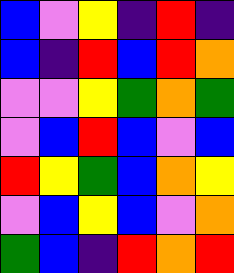[["blue", "violet", "yellow", "indigo", "red", "indigo"], ["blue", "indigo", "red", "blue", "red", "orange"], ["violet", "violet", "yellow", "green", "orange", "green"], ["violet", "blue", "red", "blue", "violet", "blue"], ["red", "yellow", "green", "blue", "orange", "yellow"], ["violet", "blue", "yellow", "blue", "violet", "orange"], ["green", "blue", "indigo", "red", "orange", "red"]]